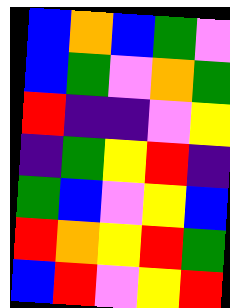[["blue", "orange", "blue", "green", "violet"], ["blue", "green", "violet", "orange", "green"], ["red", "indigo", "indigo", "violet", "yellow"], ["indigo", "green", "yellow", "red", "indigo"], ["green", "blue", "violet", "yellow", "blue"], ["red", "orange", "yellow", "red", "green"], ["blue", "red", "violet", "yellow", "red"]]